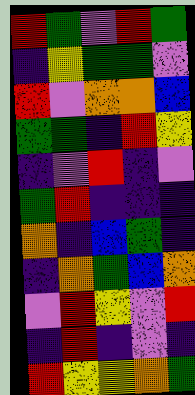[["red", "green", "violet", "red", "green"], ["indigo", "yellow", "green", "green", "violet"], ["red", "violet", "orange", "orange", "blue"], ["green", "green", "indigo", "red", "yellow"], ["indigo", "violet", "red", "indigo", "violet"], ["green", "red", "indigo", "indigo", "indigo"], ["orange", "indigo", "blue", "green", "indigo"], ["indigo", "orange", "green", "blue", "orange"], ["violet", "red", "yellow", "violet", "red"], ["indigo", "red", "indigo", "violet", "indigo"], ["red", "yellow", "yellow", "orange", "green"]]